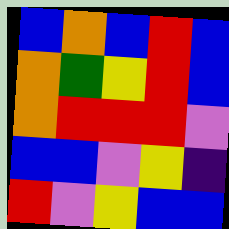[["blue", "orange", "blue", "red", "blue"], ["orange", "green", "yellow", "red", "blue"], ["orange", "red", "red", "red", "violet"], ["blue", "blue", "violet", "yellow", "indigo"], ["red", "violet", "yellow", "blue", "blue"]]